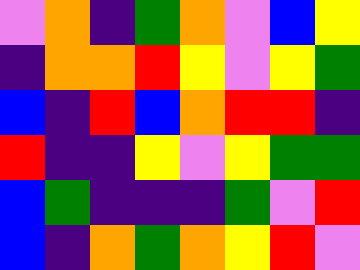[["violet", "orange", "indigo", "green", "orange", "violet", "blue", "yellow"], ["indigo", "orange", "orange", "red", "yellow", "violet", "yellow", "green"], ["blue", "indigo", "red", "blue", "orange", "red", "red", "indigo"], ["red", "indigo", "indigo", "yellow", "violet", "yellow", "green", "green"], ["blue", "green", "indigo", "indigo", "indigo", "green", "violet", "red"], ["blue", "indigo", "orange", "green", "orange", "yellow", "red", "violet"]]